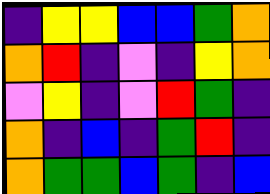[["indigo", "yellow", "yellow", "blue", "blue", "green", "orange"], ["orange", "red", "indigo", "violet", "indigo", "yellow", "orange"], ["violet", "yellow", "indigo", "violet", "red", "green", "indigo"], ["orange", "indigo", "blue", "indigo", "green", "red", "indigo"], ["orange", "green", "green", "blue", "green", "indigo", "blue"]]